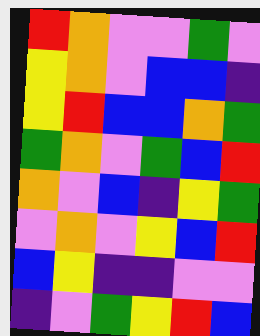[["red", "orange", "violet", "violet", "green", "violet"], ["yellow", "orange", "violet", "blue", "blue", "indigo"], ["yellow", "red", "blue", "blue", "orange", "green"], ["green", "orange", "violet", "green", "blue", "red"], ["orange", "violet", "blue", "indigo", "yellow", "green"], ["violet", "orange", "violet", "yellow", "blue", "red"], ["blue", "yellow", "indigo", "indigo", "violet", "violet"], ["indigo", "violet", "green", "yellow", "red", "blue"]]